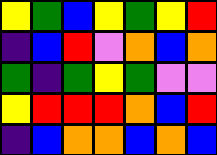[["yellow", "green", "blue", "yellow", "green", "yellow", "red"], ["indigo", "blue", "red", "violet", "orange", "blue", "orange"], ["green", "indigo", "green", "yellow", "green", "violet", "violet"], ["yellow", "red", "red", "red", "orange", "blue", "red"], ["indigo", "blue", "orange", "orange", "blue", "orange", "blue"]]